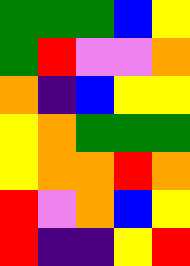[["green", "green", "green", "blue", "yellow"], ["green", "red", "violet", "violet", "orange"], ["orange", "indigo", "blue", "yellow", "yellow"], ["yellow", "orange", "green", "green", "green"], ["yellow", "orange", "orange", "red", "orange"], ["red", "violet", "orange", "blue", "yellow"], ["red", "indigo", "indigo", "yellow", "red"]]